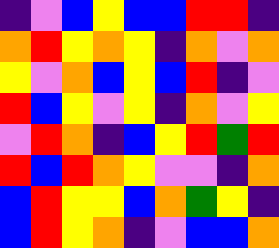[["indigo", "violet", "blue", "yellow", "blue", "blue", "red", "red", "indigo"], ["orange", "red", "yellow", "orange", "yellow", "indigo", "orange", "violet", "orange"], ["yellow", "violet", "orange", "blue", "yellow", "blue", "red", "indigo", "violet"], ["red", "blue", "yellow", "violet", "yellow", "indigo", "orange", "violet", "yellow"], ["violet", "red", "orange", "indigo", "blue", "yellow", "red", "green", "red"], ["red", "blue", "red", "orange", "yellow", "violet", "violet", "indigo", "orange"], ["blue", "red", "yellow", "yellow", "blue", "orange", "green", "yellow", "indigo"], ["blue", "red", "yellow", "orange", "indigo", "violet", "blue", "blue", "orange"]]